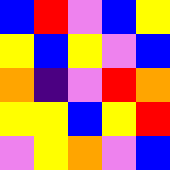[["blue", "red", "violet", "blue", "yellow"], ["yellow", "blue", "yellow", "violet", "blue"], ["orange", "indigo", "violet", "red", "orange"], ["yellow", "yellow", "blue", "yellow", "red"], ["violet", "yellow", "orange", "violet", "blue"]]